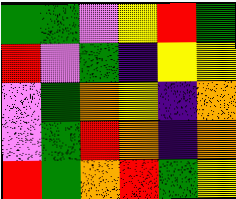[["green", "green", "violet", "yellow", "red", "green"], ["red", "violet", "green", "indigo", "yellow", "yellow"], ["violet", "green", "orange", "yellow", "indigo", "orange"], ["violet", "green", "red", "orange", "indigo", "orange"], ["red", "green", "orange", "red", "green", "yellow"]]